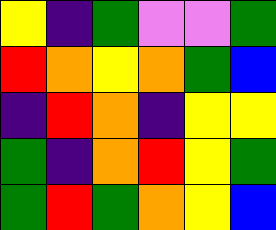[["yellow", "indigo", "green", "violet", "violet", "green"], ["red", "orange", "yellow", "orange", "green", "blue"], ["indigo", "red", "orange", "indigo", "yellow", "yellow"], ["green", "indigo", "orange", "red", "yellow", "green"], ["green", "red", "green", "orange", "yellow", "blue"]]